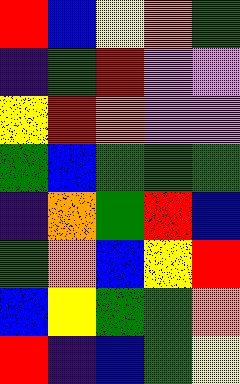[["red", "blue", "yellow", "orange", "green"], ["indigo", "green", "red", "violet", "violet"], ["yellow", "red", "orange", "violet", "violet"], ["green", "blue", "green", "green", "green"], ["indigo", "orange", "green", "red", "blue"], ["green", "orange", "blue", "yellow", "red"], ["blue", "yellow", "green", "green", "orange"], ["red", "indigo", "blue", "green", "yellow"]]